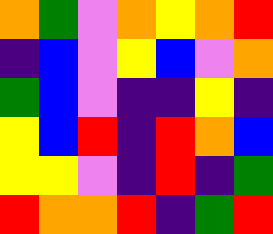[["orange", "green", "violet", "orange", "yellow", "orange", "red"], ["indigo", "blue", "violet", "yellow", "blue", "violet", "orange"], ["green", "blue", "violet", "indigo", "indigo", "yellow", "indigo"], ["yellow", "blue", "red", "indigo", "red", "orange", "blue"], ["yellow", "yellow", "violet", "indigo", "red", "indigo", "green"], ["red", "orange", "orange", "red", "indigo", "green", "red"]]